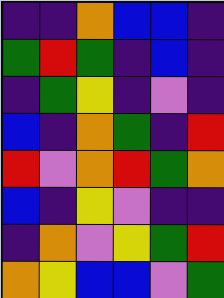[["indigo", "indigo", "orange", "blue", "blue", "indigo"], ["green", "red", "green", "indigo", "blue", "indigo"], ["indigo", "green", "yellow", "indigo", "violet", "indigo"], ["blue", "indigo", "orange", "green", "indigo", "red"], ["red", "violet", "orange", "red", "green", "orange"], ["blue", "indigo", "yellow", "violet", "indigo", "indigo"], ["indigo", "orange", "violet", "yellow", "green", "red"], ["orange", "yellow", "blue", "blue", "violet", "green"]]